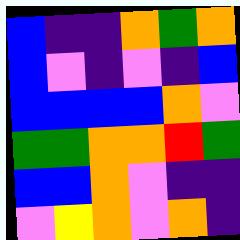[["blue", "indigo", "indigo", "orange", "green", "orange"], ["blue", "violet", "indigo", "violet", "indigo", "blue"], ["blue", "blue", "blue", "blue", "orange", "violet"], ["green", "green", "orange", "orange", "red", "green"], ["blue", "blue", "orange", "violet", "indigo", "indigo"], ["violet", "yellow", "orange", "violet", "orange", "indigo"]]